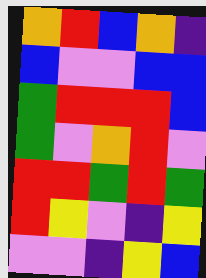[["orange", "red", "blue", "orange", "indigo"], ["blue", "violet", "violet", "blue", "blue"], ["green", "red", "red", "red", "blue"], ["green", "violet", "orange", "red", "violet"], ["red", "red", "green", "red", "green"], ["red", "yellow", "violet", "indigo", "yellow"], ["violet", "violet", "indigo", "yellow", "blue"]]